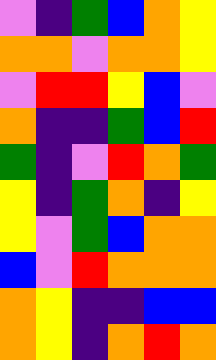[["violet", "indigo", "green", "blue", "orange", "yellow"], ["orange", "orange", "violet", "orange", "orange", "yellow"], ["violet", "red", "red", "yellow", "blue", "violet"], ["orange", "indigo", "indigo", "green", "blue", "red"], ["green", "indigo", "violet", "red", "orange", "green"], ["yellow", "indigo", "green", "orange", "indigo", "yellow"], ["yellow", "violet", "green", "blue", "orange", "orange"], ["blue", "violet", "red", "orange", "orange", "orange"], ["orange", "yellow", "indigo", "indigo", "blue", "blue"], ["orange", "yellow", "indigo", "orange", "red", "orange"]]